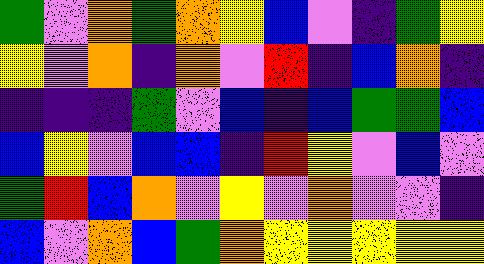[["green", "violet", "orange", "green", "orange", "yellow", "blue", "violet", "indigo", "green", "yellow"], ["yellow", "violet", "orange", "indigo", "orange", "violet", "red", "indigo", "blue", "orange", "indigo"], ["indigo", "indigo", "indigo", "green", "violet", "blue", "indigo", "blue", "green", "green", "blue"], ["blue", "yellow", "violet", "blue", "blue", "indigo", "red", "yellow", "violet", "blue", "violet"], ["green", "red", "blue", "orange", "violet", "yellow", "violet", "orange", "violet", "violet", "indigo"], ["blue", "violet", "orange", "blue", "green", "orange", "yellow", "yellow", "yellow", "yellow", "yellow"]]